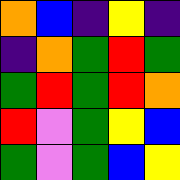[["orange", "blue", "indigo", "yellow", "indigo"], ["indigo", "orange", "green", "red", "green"], ["green", "red", "green", "red", "orange"], ["red", "violet", "green", "yellow", "blue"], ["green", "violet", "green", "blue", "yellow"]]